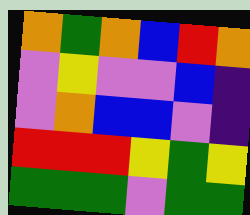[["orange", "green", "orange", "blue", "red", "orange"], ["violet", "yellow", "violet", "violet", "blue", "indigo"], ["violet", "orange", "blue", "blue", "violet", "indigo"], ["red", "red", "red", "yellow", "green", "yellow"], ["green", "green", "green", "violet", "green", "green"]]